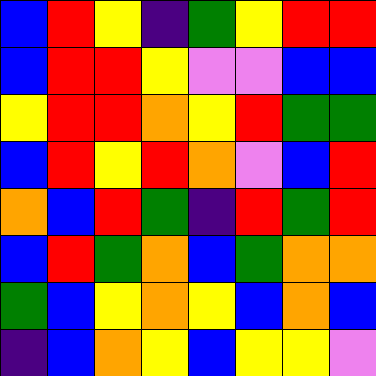[["blue", "red", "yellow", "indigo", "green", "yellow", "red", "red"], ["blue", "red", "red", "yellow", "violet", "violet", "blue", "blue"], ["yellow", "red", "red", "orange", "yellow", "red", "green", "green"], ["blue", "red", "yellow", "red", "orange", "violet", "blue", "red"], ["orange", "blue", "red", "green", "indigo", "red", "green", "red"], ["blue", "red", "green", "orange", "blue", "green", "orange", "orange"], ["green", "blue", "yellow", "orange", "yellow", "blue", "orange", "blue"], ["indigo", "blue", "orange", "yellow", "blue", "yellow", "yellow", "violet"]]